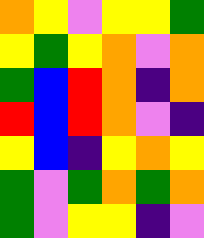[["orange", "yellow", "violet", "yellow", "yellow", "green"], ["yellow", "green", "yellow", "orange", "violet", "orange"], ["green", "blue", "red", "orange", "indigo", "orange"], ["red", "blue", "red", "orange", "violet", "indigo"], ["yellow", "blue", "indigo", "yellow", "orange", "yellow"], ["green", "violet", "green", "orange", "green", "orange"], ["green", "violet", "yellow", "yellow", "indigo", "violet"]]